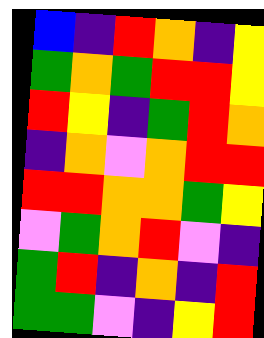[["blue", "indigo", "red", "orange", "indigo", "yellow"], ["green", "orange", "green", "red", "red", "yellow"], ["red", "yellow", "indigo", "green", "red", "orange"], ["indigo", "orange", "violet", "orange", "red", "red"], ["red", "red", "orange", "orange", "green", "yellow"], ["violet", "green", "orange", "red", "violet", "indigo"], ["green", "red", "indigo", "orange", "indigo", "red"], ["green", "green", "violet", "indigo", "yellow", "red"]]